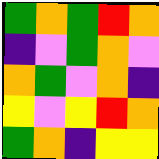[["green", "orange", "green", "red", "orange"], ["indigo", "violet", "green", "orange", "violet"], ["orange", "green", "violet", "orange", "indigo"], ["yellow", "violet", "yellow", "red", "orange"], ["green", "orange", "indigo", "yellow", "yellow"]]